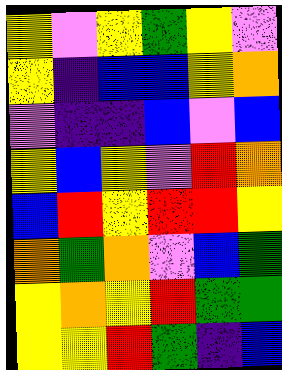[["yellow", "violet", "yellow", "green", "yellow", "violet"], ["yellow", "indigo", "blue", "blue", "yellow", "orange"], ["violet", "indigo", "indigo", "blue", "violet", "blue"], ["yellow", "blue", "yellow", "violet", "red", "orange"], ["blue", "red", "yellow", "red", "red", "yellow"], ["orange", "green", "orange", "violet", "blue", "green"], ["yellow", "orange", "yellow", "red", "green", "green"], ["yellow", "yellow", "red", "green", "indigo", "blue"]]